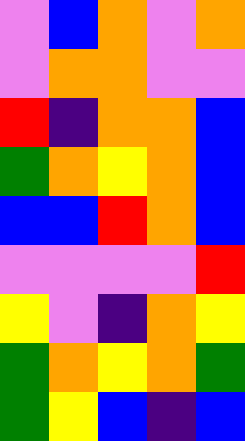[["violet", "blue", "orange", "violet", "orange"], ["violet", "orange", "orange", "violet", "violet"], ["red", "indigo", "orange", "orange", "blue"], ["green", "orange", "yellow", "orange", "blue"], ["blue", "blue", "red", "orange", "blue"], ["violet", "violet", "violet", "violet", "red"], ["yellow", "violet", "indigo", "orange", "yellow"], ["green", "orange", "yellow", "orange", "green"], ["green", "yellow", "blue", "indigo", "blue"]]